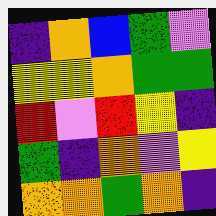[["indigo", "orange", "blue", "green", "violet"], ["yellow", "yellow", "orange", "green", "green"], ["red", "violet", "red", "yellow", "indigo"], ["green", "indigo", "orange", "violet", "yellow"], ["orange", "orange", "green", "orange", "indigo"]]